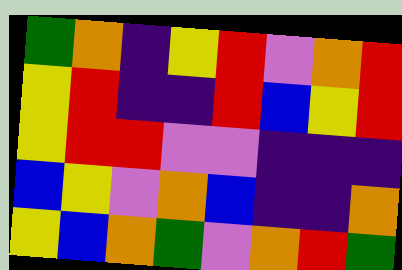[["green", "orange", "indigo", "yellow", "red", "violet", "orange", "red"], ["yellow", "red", "indigo", "indigo", "red", "blue", "yellow", "red"], ["yellow", "red", "red", "violet", "violet", "indigo", "indigo", "indigo"], ["blue", "yellow", "violet", "orange", "blue", "indigo", "indigo", "orange"], ["yellow", "blue", "orange", "green", "violet", "orange", "red", "green"]]